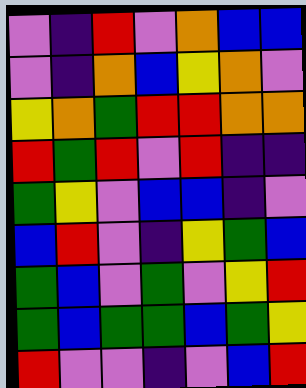[["violet", "indigo", "red", "violet", "orange", "blue", "blue"], ["violet", "indigo", "orange", "blue", "yellow", "orange", "violet"], ["yellow", "orange", "green", "red", "red", "orange", "orange"], ["red", "green", "red", "violet", "red", "indigo", "indigo"], ["green", "yellow", "violet", "blue", "blue", "indigo", "violet"], ["blue", "red", "violet", "indigo", "yellow", "green", "blue"], ["green", "blue", "violet", "green", "violet", "yellow", "red"], ["green", "blue", "green", "green", "blue", "green", "yellow"], ["red", "violet", "violet", "indigo", "violet", "blue", "red"]]